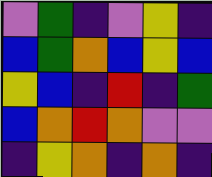[["violet", "green", "indigo", "violet", "yellow", "indigo"], ["blue", "green", "orange", "blue", "yellow", "blue"], ["yellow", "blue", "indigo", "red", "indigo", "green"], ["blue", "orange", "red", "orange", "violet", "violet"], ["indigo", "yellow", "orange", "indigo", "orange", "indigo"]]